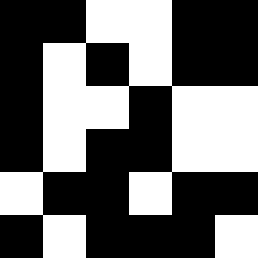[["black", "black", "white", "white", "black", "black"], ["black", "white", "black", "white", "black", "black"], ["black", "white", "white", "black", "white", "white"], ["black", "white", "black", "black", "white", "white"], ["white", "black", "black", "white", "black", "black"], ["black", "white", "black", "black", "black", "white"]]